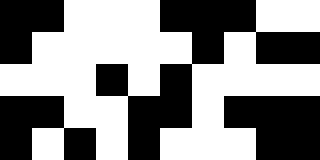[["black", "black", "white", "white", "white", "black", "black", "black", "white", "white"], ["black", "white", "white", "white", "white", "white", "black", "white", "black", "black"], ["white", "white", "white", "black", "white", "black", "white", "white", "white", "white"], ["black", "black", "white", "white", "black", "black", "white", "black", "black", "black"], ["black", "white", "black", "white", "black", "white", "white", "white", "black", "black"]]